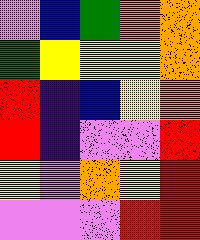[["violet", "blue", "green", "orange", "orange"], ["green", "yellow", "yellow", "yellow", "orange"], ["red", "indigo", "blue", "yellow", "orange"], ["red", "indigo", "violet", "violet", "red"], ["yellow", "violet", "orange", "yellow", "red"], ["violet", "violet", "violet", "red", "red"]]